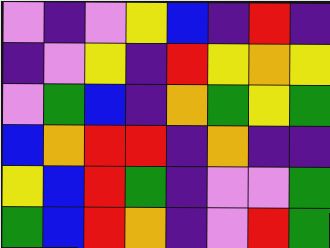[["violet", "indigo", "violet", "yellow", "blue", "indigo", "red", "indigo"], ["indigo", "violet", "yellow", "indigo", "red", "yellow", "orange", "yellow"], ["violet", "green", "blue", "indigo", "orange", "green", "yellow", "green"], ["blue", "orange", "red", "red", "indigo", "orange", "indigo", "indigo"], ["yellow", "blue", "red", "green", "indigo", "violet", "violet", "green"], ["green", "blue", "red", "orange", "indigo", "violet", "red", "green"]]